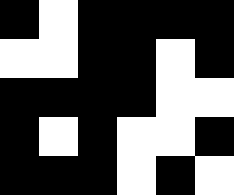[["black", "white", "black", "black", "black", "black"], ["white", "white", "black", "black", "white", "black"], ["black", "black", "black", "black", "white", "white"], ["black", "white", "black", "white", "white", "black"], ["black", "black", "black", "white", "black", "white"]]